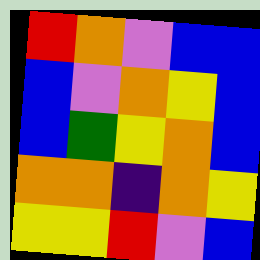[["red", "orange", "violet", "blue", "blue"], ["blue", "violet", "orange", "yellow", "blue"], ["blue", "green", "yellow", "orange", "blue"], ["orange", "orange", "indigo", "orange", "yellow"], ["yellow", "yellow", "red", "violet", "blue"]]